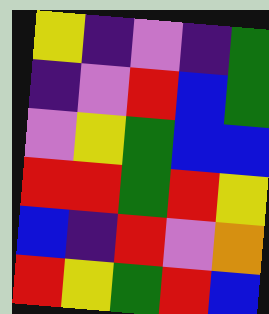[["yellow", "indigo", "violet", "indigo", "green"], ["indigo", "violet", "red", "blue", "green"], ["violet", "yellow", "green", "blue", "blue"], ["red", "red", "green", "red", "yellow"], ["blue", "indigo", "red", "violet", "orange"], ["red", "yellow", "green", "red", "blue"]]